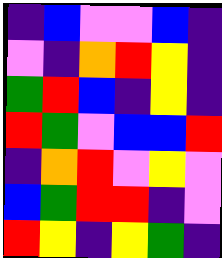[["indigo", "blue", "violet", "violet", "blue", "indigo"], ["violet", "indigo", "orange", "red", "yellow", "indigo"], ["green", "red", "blue", "indigo", "yellow", "indigo"], ["red", "green", "violet", "blue", "blue", "red"], ["indigo", "orange", "red", "violet", "yellow", "violet"], ["blue", "green", "red", "red", "indigo", "violet"], ["red", "yellow", "indigo", "yellow", "green", "indigo"]]